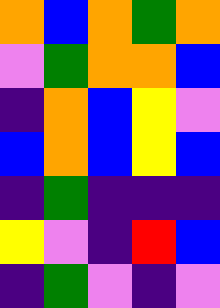[["orange", "blue", "orange", "green", "orange"], ["violet", "green", "orange", "orange", "blue"], ["indigo", "orange", "blue", "yellow", "violet"], ["blue", "orange", "blue", "yellow", "blue"], ["indigo", "green", "indigo", "indigo", "indigo"], ["yellow", "violet", "indigo", "red", "blue"], ["indigo", "green", "violet", "indigo", "violet"]]